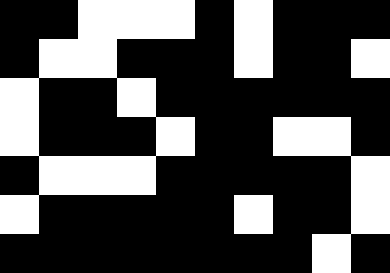[["black", "black", "white", "white", "white", "black", "white", "black", "black", "black"], ["black", "white", "white", "black", "black", "black", "white", "black", "black", "white"], ["white", "black", "black", "white", "black", "black", "black", "black", "black", "black"], ["white", "black", "black", "black", "white", "black", "black", "white", "white", "black"], ["black", "white", "white", "white", "black", "black", "black", "black", "black", "white"], ["white", "black", "black", "black", "black", "black", "white", "black", "black", "white"], ["black", "black", "black", "black", "black", "black", "black", "black", "white", "black"]]